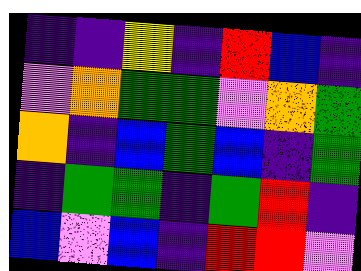[["indigo", "indigo", "yellow", "indigo", "red", "blue", "indigo"], ["violet", "orange", "green", "green", "violet", "orange", "green"], ["orange", "indigo", "blue", "green", "blue", "indigo", "green"], ["indigo", "green", "green", "indigo", "green", "red", "indigo"], ["blue", "violet", "blue", "indigo", "red", "red", "violet"]]